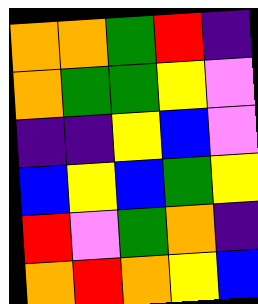[["orange", "orange", "green", "red", "indigo"], ["orange", "green", "green", "yellow", "violet"], ["indigo", "indigo", "yellow", "blue", "violet"], ["blue", "yellow", "blue", "green", "yellow"], ["red", "violet", "green", "orange", "indigo"], ["orange", "red", "orange", "yellow", "blue"]]